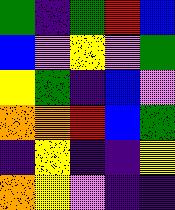[["green", "indigo", "green", "red", "blue"], ["blue", "violet", "yellow", "violet", "green"], ["yellow", "green", "indigo", "blue", "violet"], ["orange", "orange", "red", "blue", "green"], ["indigo", "yellow", "indigo", "indigo", "yellow"], ["orange", "yellow", "violet", "indigo", "indigo"]]